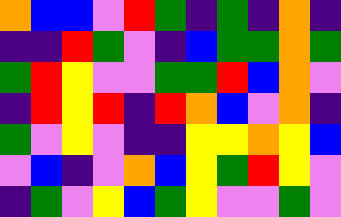[["orange", "blue", "blue", "violet", "red", "green", "indigo", "green", "indigo", "orange", "indigo"], ["indigo", "indigo", "red", "green", "violet", "indigo", "blue", "green", "green", "orange", "green"], ["green", "red", "yellow", "violet", "violet", "green", "green", "red", "blue", "orange", "violet"], ["indigo", "red", "yellow", "red", "indigo", "red", "orange", "blue", "violet", "orange", "indigo"], ["green", "violet", "yellow", "violet", "indigo", "indigo", "yellow", "yellow", "orange", "yellow", "blue"], ["violet", "blue", "indigo", "violet", "orange", "blue", "yellow", "green", "red", "yellow", "violet"], ["indigo", "green", "violet", "yellow", "blue", "green", "yellow", "violet", "violet", "green", "violet"]]